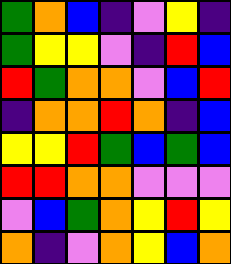[["green", "orange", "blue", "indigo", "violet", "yellow", "indigo"], ["green", "yellow", "yellow", "violet", "indigo", "red", "blue"], ["red", "green", "orange", "orange", "violet", "blue", "red"], ["indigo", "orange", "orange", "red", "orange", "indigo", "blue"], ["yellow", "yellow", "red", "green", "blue", "green", "blue"], ["red", "red", "orange", "orange", "violet", "violet", "violet"], ["violet", "blue", "green", "orange", "yellow", "red", "yellow"], ["orange", "indigo", "violet", "orange", "yellow", "blue", "orange"]]